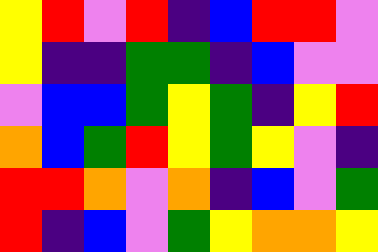[["yellow", "red", "violet", "red", "indigo", "blue", "red", "red", "violet"], ["yellow", "indigo", "indigo", "green", "green", "indigo", "blue", "violet", "violet"], ["violet", "blue", "blue", "green", "yellow", "green", "indigo", "yellow", "red"], ["orange", "blue", "green", "red", "yellow", "green", "yellow", "violet", "indigo"], ["red", "red", "orange", "violet", "orange", "indigo", "blue", "violet", "green"], ["red", "indigo", "blue", "violet", "green", "yellow", "orange", "orange", "yellow"]]